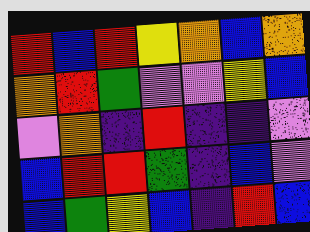[["red", "blue", "red", "yellow", "orange", "blue", "orange"], ["orange", "red", "green", "violet", "violet", "yellow", "blue"], ["violet", "orange", "indigo", "red", "indigo", "indigo", "violet"], ["blue", "red", "red", "green", "indigo", "blue", "violet"], ["blue", "green", "yellow", "blue", "indigo", "red", "blue"]]